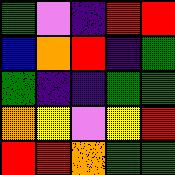[["green", "violet", "indigo", "red", "red"], ["blue", "orange", "red", "indigo", "green"], ["green", "indigo", "indigo", "green", "green"], ["orange", "yellow", "violet", "yellow", "red"], ["red", "red", "orange", "green", "green"]]